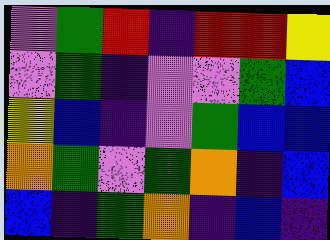[["violet", "green", "red", "indigo", "red", "red", "yellow"], ["violet", "green", "indigo", "violet", "violet", "green", "blue"], ["yellow", "blue", "indigo", "violet", "green", "blue", "blue"], ["orange", "green", "violet", "green", "orange", "indigo", "blue"], ["blue", "indigo", "green", "orange", "indigo", "blue", "indigo"]]